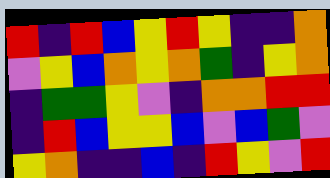[["red", "indigo", "red", "blue", "yellow", "red", "yellow", "indigo", "indigo", "orange"], ["violet", "yellow", "blue", "orange", "yellow", "orange", "green", "indigo", "yellow", "orange"], ["indigo", "green", "green", "yellow", "violet", "indigo", "orange", "orange", "red", "red"], ["indigo", "red", "blue", "yellow", "yellow", "blue", "violet", "blue", "green", "violet"], ["yellow", "orange", "indigo", "indigo", "blue", "indigo", "red", "yellow", "violet", "red"]]